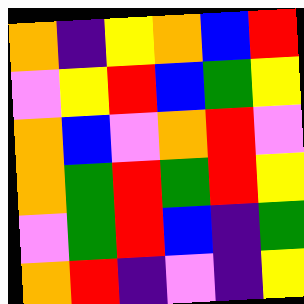[["orange", "indigo", "yellow", "orange", "blue", "red"], ["violet", "yellow", "red", "blue", "green", "yellow"], ["orange", "blue", "violet", "orange", "red", "violet"], ["orange", "green", "red", "green", "red", "yellow"], ["violet", "green", "red", "blue", "indigo", "green"], ["orange", "red", "indigo", "violet", "indigo", "yellow"]]